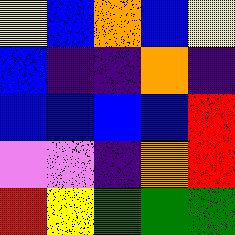[["yellow", "blue", "orange", "blue", "yellow"], ["blue", "indigo", "indigo", "orange", "indigo"], ["blue", "blue", "blue", "blue", "red"], ["violet", "violet", "indigo", "orange", "red"], ["red", "yellow", "green", "green", "green"]]